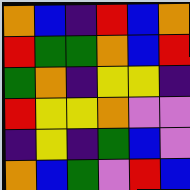[["orange", "blue", "indigo", "red", "blue", "orange"], ["red", "green", "green", "orange", "blue", "red"], ["green", "orange", "indigo", "yellow", "yellow", "indigo"], ["red", "yellow", "yellow", "orange", "violet", "violet"], ["indigo", "yellow", "indigo", "green", "blue", "violet"], ["orange", "blue", "green", "violet", "red", "blue"]]